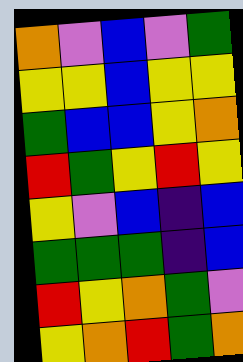[["orange", "violet", "blue", "violet", "green"], ["yellow", "yellow", "blue", "yellow", "yellow"], ["green", "blue", "blue", "yellow", "orange"], ["red", "green", "yellow", "red", "yellow"], ["yellow", "violet", "blue", "indigo", "blue"], ["green", "green", "green", "indigo", "blue"], ["red", "yellow", "orange", "green", "violet"], ["yellow", "orange", "red", "green", "orange"]]